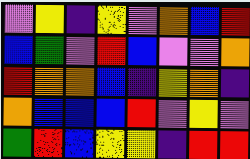[["violet", "yellow", "indigo", "yellow", "violet", "orange", "blue", "red"], ["blue", "green", "violet", "red", "blue", "violet", "violet", "orange"], ["red", "orange", "orange", "blue", "indigo", "yellow", "orange", "indigo"], ["orange", "blue", "blue", "blue", "red", "violet", "yellow", "violet"], ["green", "red", "blue", "yellow", "yellow", "indigo", "red", "red"]]